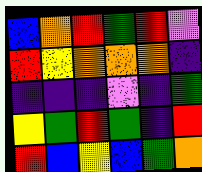[["blue", "orange", "red", "green", "red", "violet"], ["red", "yellow", "orange", "orange", "orange", "indigo"], ["indigo", "indigo", "indigo", "violet", "indigo", "green"], ["yellow", "green", "red", "green", "indigo", "red"], ["red", "blue", "yellow", "blue", "green", "orange"]]